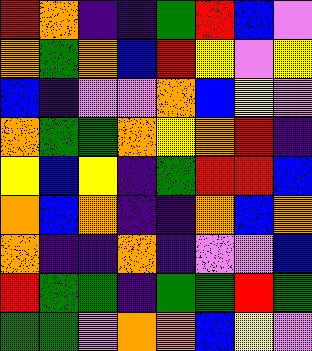[["red", "orange", "indigo", "indigo", "green", "red", "blue", "violet"], ["orange", "green", "orange", "blue", "red", "yellow", "violet", "yellow"], ["blue", "indigo", "violet", "violet", "orange", "blue", "yellow", "violet"], ["orange", "green", "green", "orange", "yellow", "orange", "red", "indigo"], ["yellow", "blue", "yellow", "indigo", "green", "red", "red", "blue"], ["orange", "blue", "orange", "indigo", "indigo", "orange", "blue", "orange"], ["orange", "indigo", "indigo", "orange", "indigo", "violet", "violet", "blue"], ["red", "green", "green", "indigo", "green", "green", "red", "green"], ["green", "green", "violet", "orange", "orange", "blue", "yellow", "violet"]]